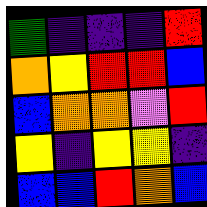[["green", "indigo", "indigo", "indigo", "red"], ["orange", "yellow", "red", "red", "blue"], ["blue", "orange", "orange", "violet", "red"], ["yellow", "indigo", "yellow", "yellow", "indigo"], ["blue", "blue", "red", "orange", "blue"]]